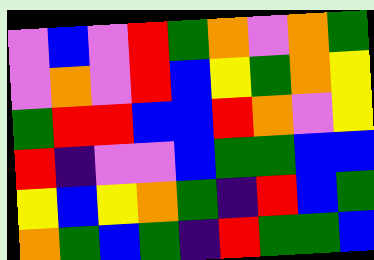[["violet", "blue", "violet", "red", "green", "orange", "violet", "orange", "green"], ["violet", "orange", "violet", "red", "blue", "yellow", "green", "orange", "yellow"], ["green", "red", "red", "blue", "blue", "red", "orange", "violet", "yellow"], ["red", "indigo", "violet", "violet", "blue", "green", "green", "blue", "blue"], ["yellow", "blue", "yellow", "orange", "green", "indigo", "red", "blue", "green"], ["orange", "green", "blue", "green", "indigo", "red", "green", "green", "blue"]]